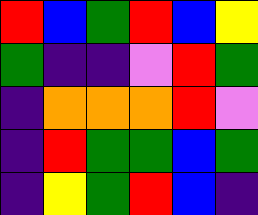[["red", "blue", "green", "red", "blue", "yellow"], ["green", "indigo", "indigo", "violet", "red", "green"], ["indigo", "orange", "orange", "orange", "red", "violet"], ["indigo", "red", "green", "green", "blue", "green"], ["indigo", "yellow", "green", "red", "blue", "indigo"]]